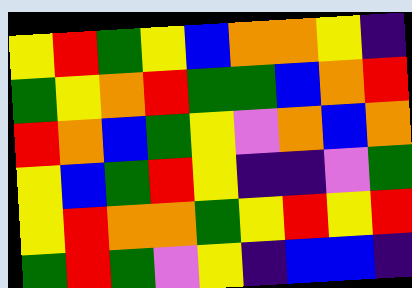[["yellow", "red", "green", "yellow", "blue", "orange", "orange", "yellow", "indigo"], ["green", "yellow", "orange", "red", "green", "green", "blue", "orange", "red"], ["red", "orange", "blue", "green", "yellow", "violet", "orange", "blue", "orange"], ["yellow", "blue", "green", "red", "yellow", "indigo", "indigo", "violet", "green"], ["yellow", "red", "orange", "orange", "green", "yellow", "red", "yellow", "red"], ["green", "red", "green", "violet", "yellow", "indigo", "blue", "blue", "indigo"]]